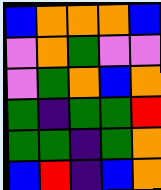[["blue", "orange", "orange", "orange", "blue"], ["violet", "orange", "green", "violet", "violet"], ["violet", "green", "orange", "blue", "orange"], ["green", "indigo", "green", "green", "red"], ["green", "green", "indigo", "green", "orange"], ["blue", "red", "indigo", "blue", "orange"]]